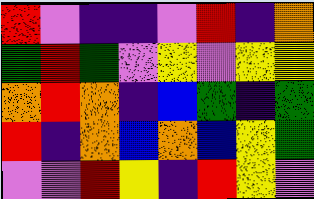[["red", "violet", "indigo", "indigo", "violet", "red", "indigo", "orange"], ["green", "red", "green", "violet", "yellow", "violet", "yellow", "yellow"], ["orange", "red", "orange", "indigo", "blue", "green", "indigo", "green"], ["red", "indigo", "orange", "blue", "orange", "blue", "yellow", "green"], ["violet", "violet", "red", "yellow", "indigo", "red", "yellow", "violet"]]